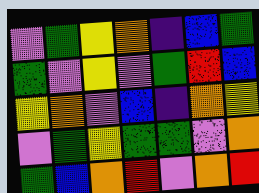[["violet", "green", "yellow", "orange", "indigo", "blue", "green"], ["green", "violet", "yellow", "violet", "green", "red", "blue"], ["yellow", "orange", "violet", "blue", "indigo", "orange", "yellow"], ["violet", "green", "yellow", "green", "green", "violet", "orange"], ["green", "blue", "orange", "red", "violet", "orange", "red"]]